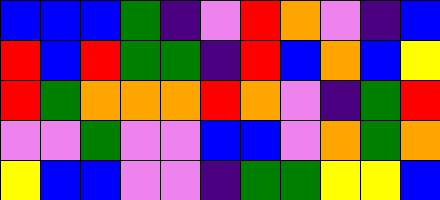[["blue", "blue", "blue", "green", "indigo", "violet", "red", "orange", "violet", "indigo", "blue"], ["red", "blue", "red", "green", "green", "indigo", "red", "blue", "orange", "blue", "yellow"], ["red", "green", "orange", "orange", "orange", "red", "orange", "violet", "indigo", "green", "red"], ["violet", "violet", "green", "violet", "violet", "blue", "blue", "violet", "orange", "green", "orange"], ["yellow", "blue", "blue", "violet", "violet", "indigo", "green", "green", "yellow", "yellow", "blue"]]